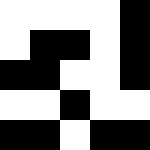[["white", "white", "white", "white", "black"], ["white", "black", "black", "white", "black"], ["black", "black", "white", "white", "black"], ["white", "white", "black", "white", "white"], ["black", "black", "white", "black", "black"]]